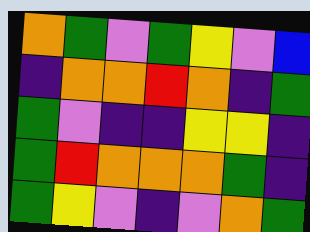[["orange", "green", "violet", "green", "yellow", "violet", "blue"], ["indigo", "orange", "orange", "red", "orange", "indigo", "green"], ["green", "violet", "indigo", "indigo", "yellow", "yellow", "indigo"], ["green", "red", "orange", "orange", "orange", "green", "indigo"], ["green", "yellow", "violet", "indigo", "violet", "orange", "green"]]